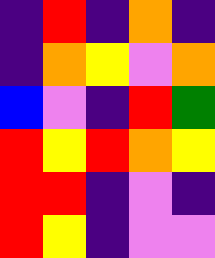[["indigo", "red", "indigo", "orange", "indigo"], ["indigo", "orange", "yellow", "violet", "orange"], ["blue", "violet", "indigo", "red", "green"], ["red", "yellow", "red", "orange", "yellow"], ["red", "red", "indigo", "violet", "indigo"], ["red", "yellow", "indigo", "violet", "violet"]]